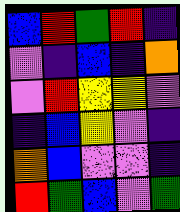[["blue", "red", "green", "red", "indigo"], ["violet", "indigo", "blue", "indigo", "orange"], ["violet", "red", "yellow", "yellow", "violet"], ["indigo", "blue", "yellow", "violet", "indigo"], ["orange", "blue", "violet", "violet", "indigo"], ["red", "green", "blue", "violet", "green"]]